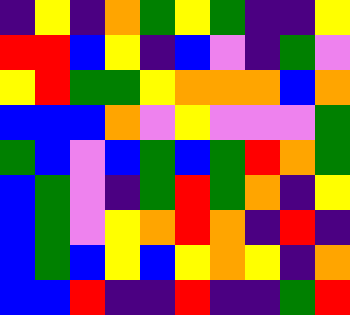[["indigo", "yellow", "indigo", "orange", "green", "yellow", "green", "indigo", "indigo", "yellow"], ["red", "red", "blue", "yellow", "indigo", "blue", "violet", "indigo", "green", "violet"], ["yellow", "red", "green", "green", "yellow", "orange", "orange", "orange", "blue", "orange"], ["blue", "blue", "blue", "orange", "violet", "yellow", "violet", "violet", "violet", "green"], ["green", "blue", "violet", "blue", "green", "blue", "green", "red", "orange", "green"], ["blue", "green", "violet", "indigo", "green", "red", "green", "orange", "indigo", "yellow"], ["blue", "green", "violet", "yellow", "orange", "red", "orange", "indigo", "red", "indigo"], ["blue", "green", "blue", "yellow", "blue", "yellow", "orange", "yellow", "indigo", "orange"], ["blue", "blue", "red", "indigo", "indigo", "red", "indigo", "indigo", "green", "red"]]